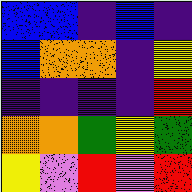[["blue", "blue", "indigo", "blue", "indigo"], ["blue", "orange", "orange", "indigo", "yellow"], ["indigo", "indigo", "indigo", "indigo", "red"], ["orange", "orange", "green", "yellow", "green"], ["yellow", "violet", "red", "violet", "red"]]